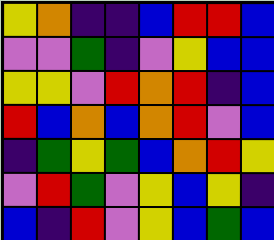[["yellow", "orange", "indigo", "indigo", "blue", "red", "red", "blue"], ["violet", "violet", "green", "indigo", "violet", "yellow", "blue", "blue"], ["yellow", "yellow", "violet", "red", "orange", "red", "indigo", "blue"], ["red", "blue", "orange", "blue", "orange", "red", "violet", "blue"], ["indigo", "green", "yellow", "green", "blue", "orange", "red", "yellow"], ["violet", "red", "green", "violet", "yellow", "blue", "yellow", "indigo"], ["blue", "indigo", "red", "violet", "yellow", "blue", "green", "blue"]]